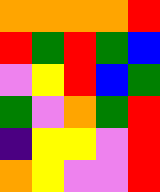[["orange", "orange", "orange", "orange", "red"], ["red", "green", "red", "green", "blue"], ["violet", "yellow", "red", "blue", "green"], ["green", "violet", "orange", "green", "red"], ["indigo", "yellow", "yellow", "violet", "red"], ["orange", "yellow", "violet", "violet", "red"]]